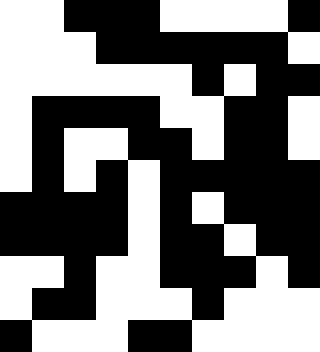[["white", "white", "black", "black", "black", "white", "white", "white", "white", "black"], ["white", "white", "white", "black", "black", "black", "black", "black", "black", "white"], ["white", "white", "white", "white", "white", "white", "black", "white", "black", "black"], ["white", "black", "black", "black", "black", "white", "white", "black", "black", "white"], ["white", "black", "white", "white", "black", "black", "white", "black", "black", "white"], ["white", "black", "white", "black", "white", "black", "black", "black", "black", "black"], ["black", "black", "black", "black", "white", "black", "white", "black", "black", "black"], ["black", "black", "black", "black", "white", "black", "black", "white", "black", "black"], ["white", "white", "black", "white", "white", "black", "black", "black", "white", "black"], ["white", "black", "black", "white", "white", "white", "black", "white", "white", "white"], ["black", "white", "white", "white", "black", "black", "white", "white", "white", "white"]]